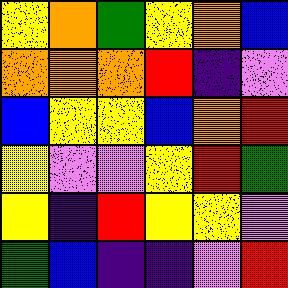[["yellow", "orange", "green", "yellow", "orange", "blue"], ["orange", "orange", "orange", "red", "indigo", "violet"], ["blue", "yellow", "yellow", "blue", "orange", "red"], ["yellow", "violet", "violet", "yellow", "red", "green"], ["yellow", "indigo", "red", "yellow", "yellow", "violet"], ["green", "blue", "indigo", "indigo", "violet", "red"]]